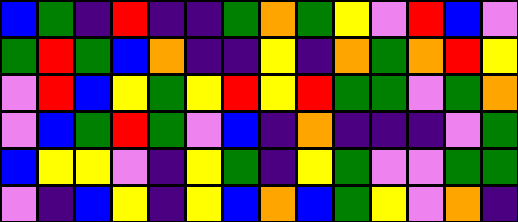[["blue", "green", "indigo", "red", "indigo", "indigo", "green", "orange", "green", "yellow", "violet", "red", "blue", "violet"], ["green", "red", "green", "blue", "orange", "indigo", "indigo", "yellow", "indigo", "orange", "green", "orange", "red", "yellow"], ["violet", "red", "blue", "yellow", "green", "yellow", "red", "yellow", "red", "green", "green", "violet", "green", "orange"], ["violet", "blue", "green", "red", "green", "violet", "blue", "indigo", "orange", "indigo", "indigo", "indigo", "violet", "green"], ["blue", "yellow", "yellow", "violet", "indigo", "yellow", "green", "indigo", "yellow", "green", "violet", "violet", "green", "green"], ["violet", "indigo", "blue", "yellow", "indigo", "yellow", "blue", "orange", "blue", "green", "yellow", "violet", "orange", "indigo"]]